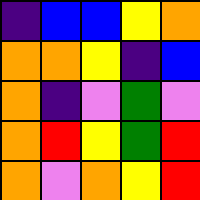[["indigo", "blue", "blue", "yellow", "orange"], ["orange", "orange", "yellow", "indigo", "blue"], ["orange", "indigo", "violet", "green", "violet"], ["orange", "red", "yellow", "green", "red"], ["orange", "violet", "orange", "yellow", "red"]]